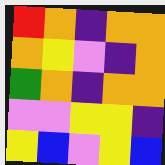[["red", "orange", "indigo", "orange", "orange"], ["orange", "yellow", "violet", "indigo", "orange"], ["green", "orange", "indigo", "orange", "orange"], ["violet", "violet", "yellow", "yellow", "indigo"], ["yellow", "blue", "violet", "yellow", "blue"]]